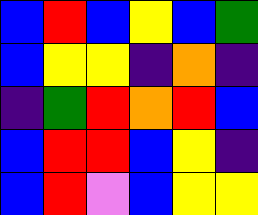[["blue", "red", "blue", "yellow", "blue", "green"], ["blue", "yellow", "yellow", "indigo", "orange", "indigo"], ["indigo", "green", "red", "orange", "red", "blue"], ["blue", "red", "red", "blue", "yellow", "indigo"], ["blue", "red", "violet", "blue", "yellow", "yellow"]]